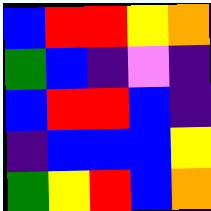[["blue", "red", "red", "yellow", "orange"], ["green", "blue", "indigo", "violet", "indigo"], ["blue", "red", "red", "blue", "indigo"], ["indigo", "blue", "blue", "blue", "yellow"], ["green", "yellow", "red", "blue", "orange"]]